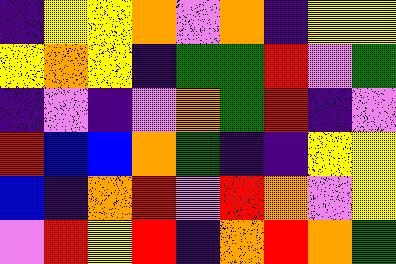[["indigo", "yellow", "yellow", "orange", "violet", "orange", "indigo", "yellow", "yellow"], ["yellow", "orange", "yellow", "indigo", "green", "green", "red", "violet", "green"], ["indigo", "violet", "indigo", "violet", "orange", "green", "red", "indigo", "violet"], ["red", "blue", "blue", "orange", "green", "indigo", "indigo", "yellow", "yellow"], ["blue", "indigo", "orange", "red", "violet", "red", "orange", "violet", "yellow"], ["violet", "red", "yellow", "red", "indigo", "orange", "red", "orange", "green"]]